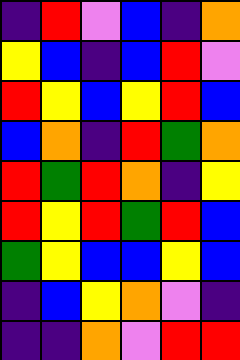[["indigo", "red", "violet", "blue", "indigo", "orange"], ["yellow", "blue", "indigo", "blue", "red", "violet"], ["red", "yellow", "blue", "yellow", "red", "blue"], ["blue", "orange", "indigo", "red", "green", "orange"], ["red", "green", "red", "orange", "indigo", "yellow"], ["red", "yellow", "red", "green", "red", "blue"], ["green", "yellow", "blue", "blue", "yellow", "blue"], ["indigo", "blue", "yellow", "orange", "violet", "indigo"], ["indigo", "indigo", "orange", "violet", "red", "red"]]